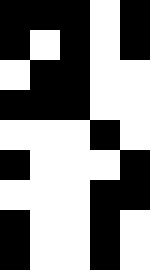[["black", "black", "black", "white", "black"], ["black", "white", "black", "white", "black"], ["white", "black", "black", "white", "white"], ["black", "black", "black", "white", "white"], ["white", "white", "white", "black", "white"], ["black", "white", "white", "white", "black"], ["white", "white", "white", "black", "black"], ["black", "white", "white", "black", "white"], ["black", "white", "white", "black", "white"]]